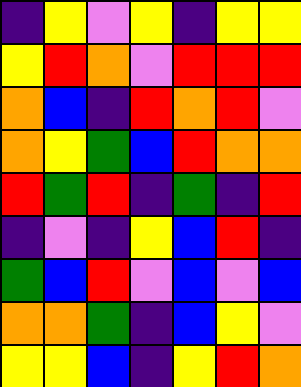[["indigo", "yellow", "violet", "yellow", "indigo", "yellow", "yellow"], ["yellow", "red", "orange", "violet", "red", "red", "red"], ["orange", "blue", "indigo", "red", "orange", "red", "violet"], ["orange", "yellow", "green", "blue", "red", "orange", "orange"], ["red", "green", "red", "indigo", "green", "indigo", "red"], ["indigo", "violet", "indigo", "yellow", "blue", "red", "indigo"], ["green", "blue", "red", "violet", "blue", "violet", "blue"], ["orange", "orange", "green", "indigo", "blue", "yellow", "violet"], ["yellow", "yellow", "blue", "indigo", "yellow", "red", "orange"]]